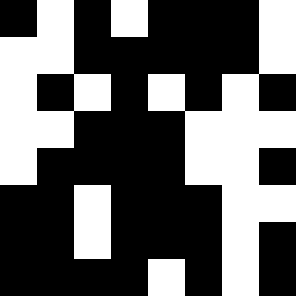[["black", "white", "black", "white", "black", "black", "black", "white"], ["white", "white", "black", "black", "black", "black", "black", "white"], ["white", "black", "white", "black", "white", "black", "white", "black"], ["white", "white", "black", "black", "black", "white", "white", "white"], ["white", "black", "black", "black", "black", "white", "white", "black"], ["black", "black", "white", "black", "black", "black", "white", "white"], ["black", "black", "white", "black", "black", "black", "white", "black"], ["black", "black", "black", "black", "white", "black", "white", "black"]]